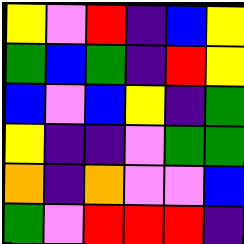[["yellow", "violet", "red", "indigo", "blue", "yellow"], ["green", "blue", "green", "indigo", "red", "yellow"], ["blue", "violet", "blue", "yellow", "indigo", "green"], ["yellow", "indigo", "indigo", "violet", "green", "green"], ["orange", "indigo", "orange", "violet", "violet", "blue"], ["green", "violet", "red", "red", "red", "indigo"]]